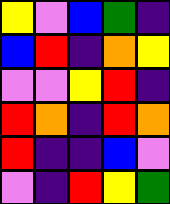[["yellow", "violet", "blue", "green", "indigo"], ["blue", "red", "indigo", "orange", "yellow"], ["violet", "violet", "yellow", "red", "indigo"], ["red", "orange", "indigo", "red", "orange"], ["red", "indigo", "indigo", "blue", "violet"], ["violet", "indigo", "red", "yellow", "green"]]